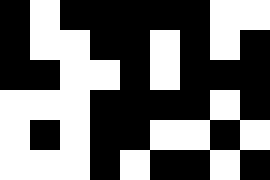[["black", "white", "black", "black", "black", "black", "black", "white", "white"], ["black", "white", "white", "black", "black", "white", "black", "white", "black"], ["black", "black", "white", "white", "black", "white", "black", "black", "black"], ["white", "white", "white", "black", "black", "black", "black", "white", "black"], ["white", "black", "white", "black", "black", "white", "white", "black", "white"], ["white", "white", "white", "black", "white", "black", "black", "white", "black"]]